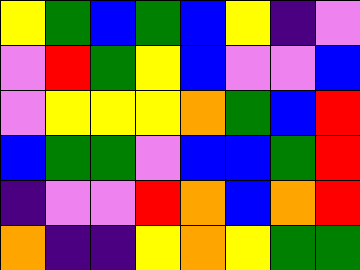[["yellow", "green", "blue", "green", "blue", "yellow", "indigo", "violet"], ["violet", "red", "green", "yellow", "blue", "violet", "violet", "blue"], ["violet", "yellow", "yellow", "yellow", "orange", "green", "blue", "red"], ["blue", "green", "green", "violet", "blue", "blue", "green", "red"], ["indigo", "violet", "violet", "red", "orange", "blue", "orange", "red"], ["orange", "indigo", "indigo", "yellow", "orange", "yellow", "green", "green"]]